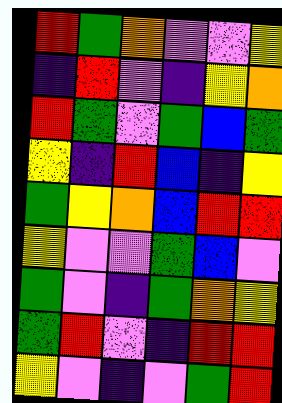[["red", "green", "orange", "violet", "violet", "yellow"], ["indigo", "red", "violet", "indigo", "yellow", "orange"], ["red", "green", "violet", "green", "blue", "green"], ["yellow", "indigo", "red", "blue", "indigo", "yellow"], ["green", "yellow", "orange", "blue", "red", "red"], ["yellow", "violet", "violet", "green", "blue", "violet"], ["green", "violet", "indigo", "green", "orange", "yellow"], ["green", "red", "violet", "indigo", "red", "red"], ["yellow", "violet", "indigo", "violet", "green", "red"]]